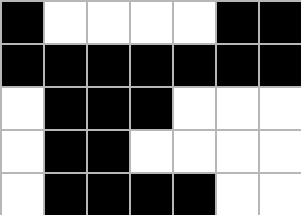[["black", "white", "white", "white", "white", "black", "black"], ["black", "black", "black", "black", "black", "black", "black"], ["white", "black", "black", "black", "white", "white", "white"], ["white", "black", "black", "white", "white", "white", "white"], ["white", "black", "black", "black", "black", "white", "white"]]